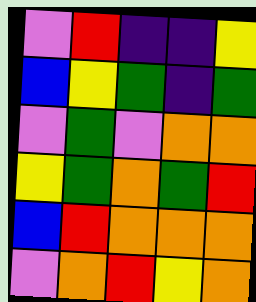[["violet", "red", "indigo", "indigo", "yellow"], ["blue", "yellow", "green", "indigo", "green"], ["violet", "green", "violet", "orange", "orange"], ["yellow", "green", "orange", "green", "red"], ["blue", "red", "orange", "orange", "orange"], ["violet", "orange", "red", "yellow", "orange"]]